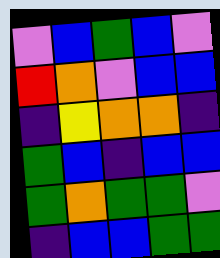[["violet", "blue", "green", "blue", "violet"], ["red", "orange", "violet", "blue", "blue"], ["indigo", "yellow", "orange", "orange", "indigo"], ["green", "blue", "indigo", "blue", "blue"], ["green", "orange", "green", "green", "violet"], ["indigo", "blue", "blue", "green", "green"]]